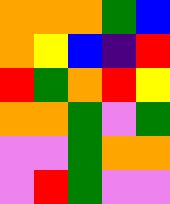[["orange", "orange", "orange", "green", "blue"], ["orange", "yellow", "blue", "indigo", "red"], ["red", "green", "orange", "red", "yellow"], ["orange", "orange", "green", "violet", "green"], ["violet", "violet", "green", "orange", "orange"], ["violet", "red", "green", "violet", "violet"]]